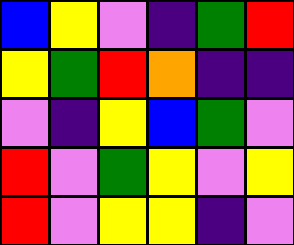[["blue", "yellow", "violet", "indigo", "green", "red"], ["yellow", "green", "red", "orange", "indigo", "indigo"], ["violet", "indigo", "yellow", "blue", "green", "violet"], ["red", "violet", "green", "yellow", "violet", "yellow"], ["red", "violet", "yellow", "yellow", "indigo", "violet"]]